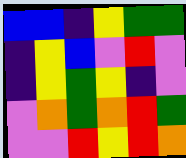[["blue", "blue", "indigo", "yellow", "green", "green"], ["indigo", "yellow", "blue", "violet", "red", "violet"], ["indigo", "yellow", "green", "yellow", "indigo", "violet"], ["violet", "orange", "green", "orange", "red", "green"], ["violet", "violet", "red", "yellow", "red", "orange"]]